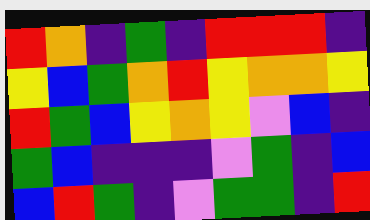[["red", "orange", "indigo", "green", "indigo", "red", "red", "red", "indigo"], ["yellow", "blue", "green", "orange", "red", "yellow", "orange", "orange", "yellow"], ["red", "green", "blue", "yellow", "orange", "yellow", "violet", "blue", "indigo"], ["green", "blue", "indigo", "indigo", "indigo", "violet", "green", "indigo", "blue"], ["blue", "red", "green", "indigo", "violet", "green", "green", "indigo", "red"]]